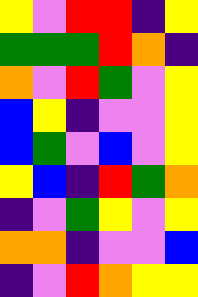[["yellow", "violet", "red", "red", "indigo", "yellow"], ["green", "green", "green", "red", "orange", "indigo"], ["orange", "violet", "red", "green", "violet", "yellow"], ["blue", "yellow", "indigo", "violet", "violet", "yellow"], ["blue", "green", "violet", "blue", "violet", "yellow"], ["yellow", "blue", "indigo", "red", "green", "orange"], ["indigo", "violet", "green", "yellow", "violet", "yellow"], ["orange", "orange", "indigo", "violet", "violet", "blue"], ["indigo", "violet", "red", "orange", "yellow", "yellow"]]